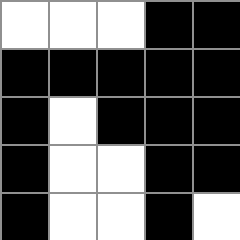[["white", "white", "white", "black", "black"], ["black", "black", "black", "black", "black"], ["black", "white", "black", "black", "black"], ["black", "white", "white", "black", "black"], ["black", "white", "white", "black", "white"]]